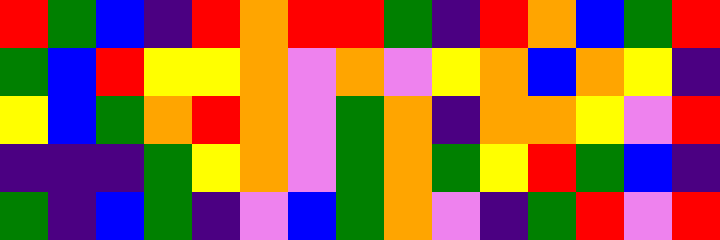[["red", "green", "blue", "indigo", "red", "orange", "red", "red", "green", "indigo", "red", "orange", "blue", "green", "red"], ["green", "blue", "red", "yellow", "yellow", "orange", "violet", "orange", "violet", "yellow", "orange", "blue", "orange", "yellow", "indigo"], ["yellow", "blue", "green", "orange", "red", "orange", "violet", "green", "orange", "indigo", "orange", "orange", "yellow", "violet", "red"], ["indigo", "indigo", "indigo", "green", "yellow", "orange", "violet", "green", "orange", "green", "yellow", "red", "green", "blue", "indigo"], ["green", "indigo", "blue", "green", "indigo", "violet", "blue", "green", "orange", "violet", "indigo", "green", "red", "violet", "red"]]